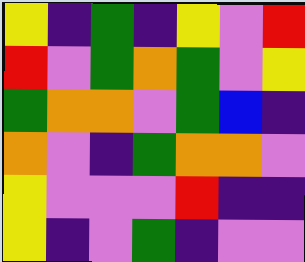[["yellow", "indigo", "green", "indigo", "yellow", "violet", "red"], ["red", "violet", "green", "orange", "green", "violet", "yellow"], ["green", "orange", "orange", "violet", "green", "blue", "indigo"], ["orange", "violet", "indigo", "green", "orange", "orange", "violet"], ["yellow", "violet", "violet", "violet", "red", "indigo", "indigo"], ["yellow", "indigo", "violet", "green", "indigo", "violet", "violet"]]